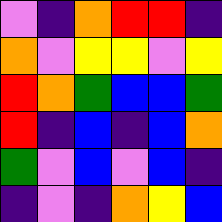[["violet", "indigo", "orange", "red", "red", "indigo"], ["orange", "violet", "yellow", "yellow", "violet", "yellow"], ["red", "orange", "green", "blue", "blue", "green"], ["red", "indigo", "blue", "indigo", "blue", "orange"], ["green", "violet", "blue", "violet", "blue", "indigo"], ["indigo", "violet", "indigo", "orange", "yellow", "blue"]]